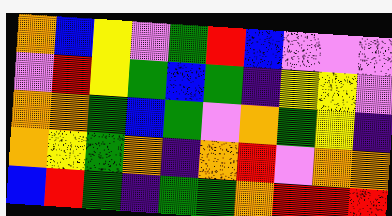[["orange", "blue", "yellow", "violet", "green", "red", "blue", "violet", "violet", "violet"], ["violet", "red", "yellow", "green", "blue", "green", "indigo", "yellow", "yellow", "violet"], ["orange", "orange", "green", "blue", "green", "violet", "orange", "green", "yellow", "indigo"], ["orange", "yellow", "green", "orange", "indigo", "orange", "red", "violet", "orange", "orange"], ["blue", "red", "green", "indigo", "green", "green", "orange", "red", "red", "red"]]